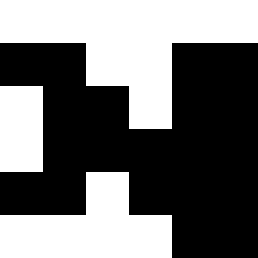[["white", "white", "white", "white", "white", "white"], ["black", "black", "white", "white", "black", "black"], ["white", "black", "black", "white", "black", "black"], ["white", "black", "black", "black", "black", "black"], ["black", "black", "white", "black", "black", "black"], ["white", "white", "white", "white", "black", "black"]]